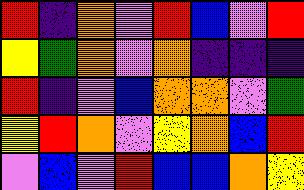[["red", "indigo", "orange", "violet", "red", "blue", "violet", "red"], ["yellow", "green", "orange", "violet", "orange", "indigo", "indigo", "indigo"], ["red", "indigo", "violet", "blue", "orange", "orange", "violet", "green"], ["yellow", "red", "orange", "violet", "yellow", "orange", "blue", "red"], ["violet", "blue", "violet", "red", "blue", "blue", "orange", "yellow"]]